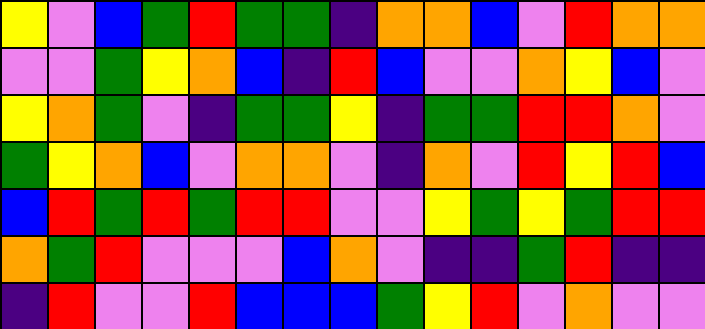[["yellow", "violet", "blue", "green", "red", "green", "green", "indigo", "orange", "orange", "blue", "violet", "red", "orange", "orange"], ["violet", "violet", "green", "yellow", "orange", "blue", "indigo", "red", "blue", "violet", "violet", "orange", "yellow", "blue", "violet"], ["yellow", "orange", "green", "violet", "indigo", "green", "green", "yellow", "indigo", "green", "green", "red", "red", "orange", "violet"], ["green", "yellow", "orange", "blue", "violet", "orange", "orange", "violet", "indigo", "orange", "violet", "red", "yellow", "red", "blue"], ["blue", "red", "green", "red", "green", "red", "red", "violet", "violet", "yellow", "green", "yellow", "green", "red", "red"], ["orange", "green", "red", "violet", "violet", "violet", "blue", "orange", "violet", "indigo", "indigo", "green", "red", "indigo", "indigo"], ["indigo", "red", "violet", "violet", "red", "blue", "blue", "blue", "green", "yellow", "red", "violet", "orange", "violet", "violet"]]